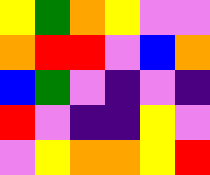[["yellow", "green", "orange", "yellow", "violet", "violet"], ["orange", "red", "red", "violet", "blue", "orange"], ["blue", "green", "violet", "indigo", "violet", "indigo"], ["red", "violet", "indigo", "indigo", "yellow", "violet"], ["violet", "yellow", "orange", "orange", "yellow", "red"]]